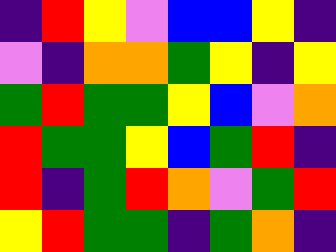[["indigo", "red", "yellow", "violet", "blue", "blue", "yellow", "indigo"], ["violet", "indigo", "orange", "orange", "green", "yellow", "indigo", "yellow"], ["green", "red", "green", "green", "yellow", "blue", "violet", "orange"], ["red", "green", "green", "yellow", "blue", "green", "red", "indigo"], ["red", "indigo", "green", "red", "orange", "violet", "green", "red"], ["yellow", "red", "green", "green", "indigo", "green", "orange", "indigo"]]